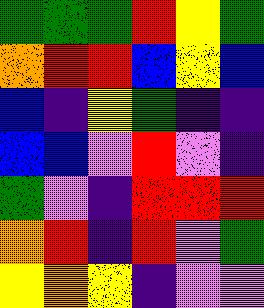[["green", "green", "green", "red", "yellow", "green"], ["orange", "red", "red", "blue", "yellow", "blue"], ["blue", "indigo", "yellow", "green", "indigo", "indigo"], ["blue", "blue", "violet", "red", "violet", "indigo"], ["green", "violet", "indigo", "red", "red", "red"], ["orange", "red", "indigo", "red", "violet", "green"], ["yellow", "orange", "yellow", "indigo", "violet", "violet"]]